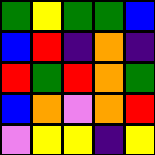[["green", "yellow", "green", "green", "blue"], ["blue", "red", "indigo", "orange", "indigo"], ["red", "green", "red", "orange", "green"], ["blue", "orange", "violet", "orange", "red"], ["violet", "yellow", "yellow", "indigo", "yellow"]]